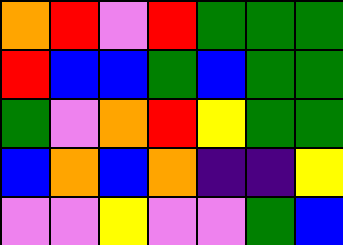[["orange", "red", "violet", "red", "green", "green", "green"], ["red", "blue", "blue", "green", "blue", "green", "green"], ["green", "violet", "orange", "red", "yellow", "green", "green"], ["blue", "orange", "blue", "orange", "indigo", "indigo", "yellow"], ["violet", "violet", "yellow", "violet", "violet", "green", "blue"]]